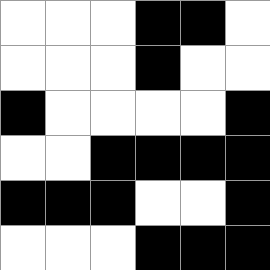[["white", "white", "white", "black", "black", "white"], ["white", "white", "white", "black", "white", "white"], ["black", "white", "white", "white", "white", "black"], ["white", "white", "black", "black", "black", "black"], ["black", "black", "black", "white", "white", "black"], ["white", "white", "white", "black", "black", "black"]]